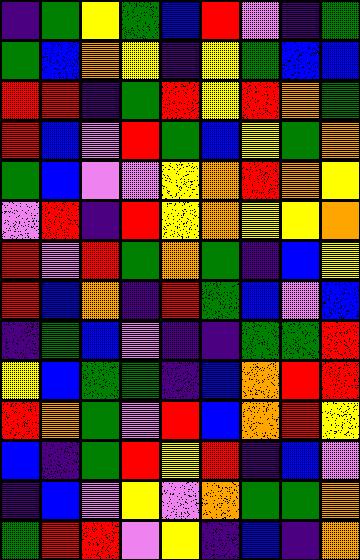[["indigo", "green", "yellow", "green", "blue", "red", "violet", "indigo", "green"], ["green", "blue", "orange", "yellow", "indigo", "yellow", "green", "blue", "blue"], ["red", "red", "indigo", "green", "red", "yellow", "red", "orange", "green"], ["red", "blue", "violet", "red", "green", "blue", "yellow", "green", "orange"], ["green", "blue", "violet", "violet", "yellow", "orange", "red", "orange", "yellow"], ["violet", "red", "indigo", "red", "yellow", "orange", "yellow", "yellow", "orange"], ["red", "violet", "red", "green", "orange", "green", "indigo", "blue", "yellow"], ["red", "blue", "orange", "indigo", "red", "green", "blue", "violet", "blue"], ["indigo", "green", "blue", "violet", "indigo", "indigo", "green", "green", "red"], ["yellow", "blue", "green", "green", "indigo", "blue", "orange", "red", "red"], ["red", "orange", "green", "violet", "red", "blue", "orange", "red", "yellow"], ["blue", "indigo", "green", "red", "yellow", "red", "indigo", "blue", "violet"], ["indigo", "blue", "violet", "yellow", "violet", "orange", "green", "green", "orange"], ["green", "red", "red", "violet", "yellow", "indigo", "blue", "indigo", "orange"]]